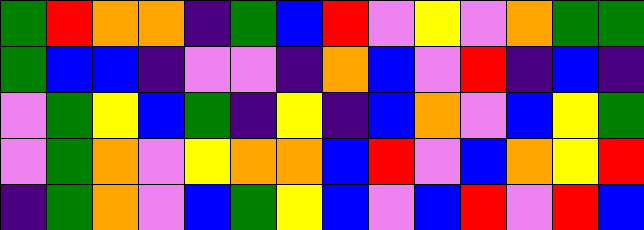[["green", "red", "orange", "orange", "indigo", "green", "blue", "red", "violet", "yellow", "violet", "orange", "green", "green"], ["green", "blue", "blue", "indigo", "violet", "violet", "indigo", "orange", "blue", "violet", "red", "indigo", "blue", "indigo"], ["violet", "green", "yellow", "blue", "green", "indigo", "yellow", "indigo", "blue", "orange", "violet", "blue", "yellow", "green"], ["violet", "green", "orange", "violet", "yellow", "orange", "orange", "blue", "red", "violet", "blue", "orange", "yellow", "red"], ["indigo", "green", "orange", "violet", "blue", "green", "yellow", "blue", "violet", "blue", "red", "violet", "red", "blue"]]